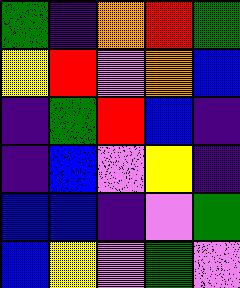[["green", "indigo", "orange", "red", "green"], ["yellow", "red", "violet", "orange", "blue"], ["indigo", "green", "red", "blue", "indigo"], ["indigo", "blue", "violet", "yellow", "indigo"], ["blue", "blue", "indigo", "violet", "green"], ["blue", "yellow", "violet", "green", "violet"]]